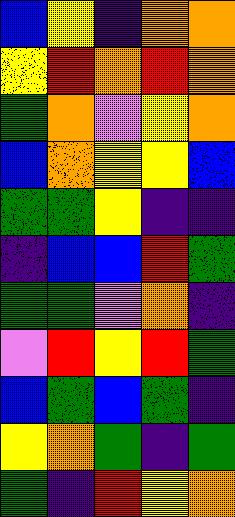[["blue", "yellow", "indigo", "orange", "orange"], ["yellow", "red", "orange", "red", "orange"], ["green", "orange", "violet", "yellow", "orange"], ["blue", "orange", "yellow", "yellow", "blue"], ["green", "green", "yellow", "indigo", "indigo"], ["indigo", "blue", "blue", "red", "green"], ["green", "green", "violet", "orange", "indigo"], ["violet", "red", "yellow", "red", "green"], ["blue", "green", "blue", "green", "indigo"], ["yellow", "orange", "green", "indigo", "green"], ["green", "indigo", "red", "yellow", "orange"]]